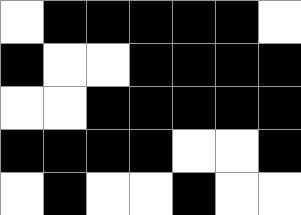[["white", "black", "black", "black", "black", "black", "white"], ["black", "white", "white", "black", "black", "black", "black"], ["white", "white", "black", "black", "black", "black", "black"], ["black", "black", "black", "black", "white", "white", "black"], ["white", "black", "white", "white", "black", "white", "white"]]